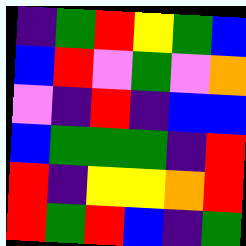[["indigo", "green", "red", "yellow", "green", "blue"], ["blue", "red", "violet", "green", "violet", "orange"], ["violet", "indigo", "red", "indigo", "blue", "blue"], ["blue", "green", "green", "green", "indigo", "red"], ["red", "indigo", "yellow", "yellow", "orange", "red"], ["red", "green", "red", "blue", "indigo", "green"]]